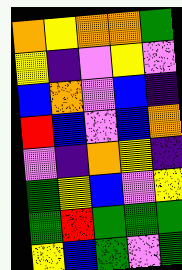[["orange", "yellow", "orange", "orange", "green"], ["yellow", "indigo", "violet", "yellow", "violet"], ["blue", "orange", "violet", "blue", "indigo"], ["red", "blue", "violet", "blue", "orange"], ["violet", "indigo", "orange", "yellow", "indigo"], ["green", "yellow", "blue", "violet", "yellow"], ["green", "red", "green", "green", "green"], ["yellow", "blue", "green", "violet", "green"]]